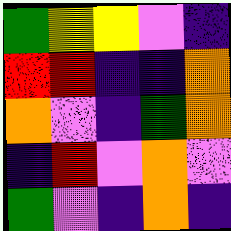[["green", "yellow", "yellow", "violet", "indigo"], ["red", "red", "indigo", "indigo", "orange"], ["orange", "violet", "indigo", "green", "orange"], ["indigo", "red", "violet", "orange", "violet"], ["green", "violet", "indigo", "orange", "indigo"]]